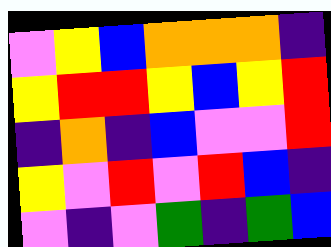[["violet", "yellow", "blue", "orange", "orange", "orange", "indigo"], ["yellow", "red", "red", "yellow", "blue", "yellow", "red"], ["indigo", "orange", "indigo", "blue", "violet", "violet", "red"], ["yellow", "violet", "red", "violet", "red", "blue", "indigo"], ["violet", "indigo", "violet", "green", "indigo", "green", "blue"]]